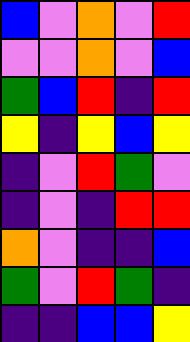[["blue", "violet", "orange", "violet", "red"], ["violet", "violet", "orange", "violet", "blue"], ["green", "blue", "red", "indigo", "red"], ["yellow", "indigo", "yellow", "blue", "yellow"], ["indigo", "violet", "red", "green", "violet"], ["indigo", "violet", "indigo", "red", "red"], ["orange", "violet", "indigo", "indigo", "blue"], ["green", "violet", "red", "green", "indigo"], ["indigo", "indigo", "blue", "blue", "yellow"]]